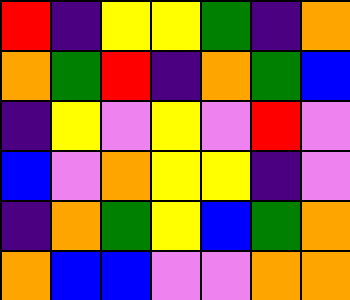[["red", "indigo", "yellow", "yellow", "green", "indigo", "orange"], ["orange", "green", "red", "indigo", "orange", "green", "blue"], ["indigo", "yellow", "violet", "yellow", "violet", "red", "violet"], ["blue", "violet", "orange", "yellow", "yellow", "indigo", "violet"], ["indigo", "orange", "green", "yellow", "blue", "green", "orange"], ["orange", "blue", "blue", "violet", "violet", "orange", "orange"]]